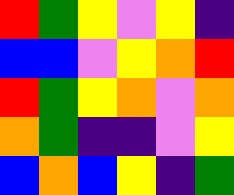[["red", "green", "yellow", "violet", "yellow", "indigo"], ["blue", "blue", "violet", "yellow", "orange", "red"], ["red", "green", "yellow", "orange", "violet", "orange"], ["orange", "green", "indigo", "indigo", "violet", "yellow"], ["blue", "orange", "blue", "yellow", "indigo", "green"]]